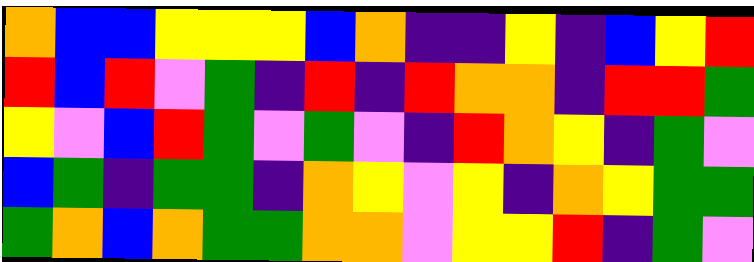[["orange", "blue", "blue", "yellow", "yellow", "yellow", "blue", "orange", "indigo", "indigo", "yellow", "indigo", "blue", "yellow", "red"], ["red", "blue", "red", "violet", "green", "indigo", "red", "indigo", "red", "orange", "orange", "indigo", "red", "red", "green"], ["yellow", "violet", "blue", "red", "green", "violet", "green", "violet", "indigo", "red", "orange", "yellow", "indigo", "green", "violet"], ["blue", "green", "indigo", "green", "green", "indigo", "orange", "yellow", "violet", "yellow", "indigo", "orange", "yellow", "green", "green"], ["green", "orange", "blue", "orange", "green", "green", "orange", "orange", "violet", "yellow", "yellow", "red", "indigo", "green", "violet"]]